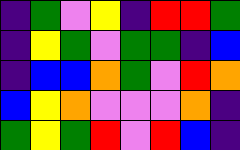[["indigo", "green", "violet", "yellow", "indigo", "red", "red", "green"], ["indigo", "yellow", "green", "violet", "green", "green", "indigo", "blue"], ["indigo", "blue", "blue", "orange", "green", "violet", "red", "orange"], ["blue", "yellow", "orange", "violet", "violet", "violet", "orange", "indigo"], ["green", "yellow", "green", "red", "violet", "red", "blue", "indigo"]]